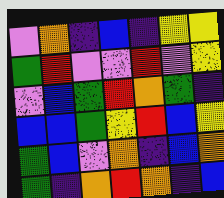[["violet", "orange", "indigo", "blue", "indigo", "yellow", "yellow"], ["green", "red", "violet", "violet", "red", "violet", "yellow"], ["violet", "blue", "green", "red", "orange", "green", "indigo"], ["blue", "blue", "green", "yellow", "red", "blue", "yellow"], ["green", "blue", "violet", "orange", "indigo", "blue", "orange"], ["green", "indigo", "orange", "red", "orange", "indigo", "blue"]]